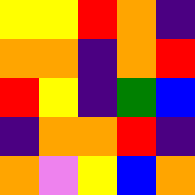[["yellow", "yellow", "red", "orange", "indigo"], ["orange", "orange", "indigo", "orange", "red"], ["red", "yellow", "indigo", "green", "blue"], ["indigo", "orange", "orange", "red", "indigo"], ["orange", "violet", "yellow", "blue", "orange"]]